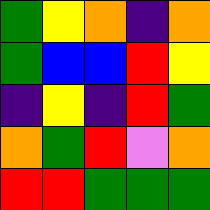[["green", "yellow", "orange", "indigo", "orange"], ["green", "blue", "blue", "red", "yellow"], ["indigo", "yellow", "indigo", "red", "green"], ["orange", "green", "red", "violet", "orange"], ["red", "red", "green", "green", "green"]]